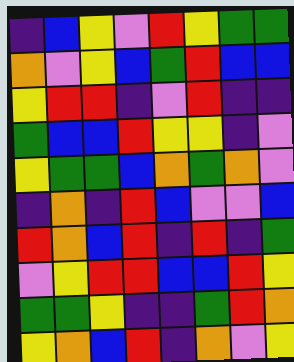[["indigo", "blue", "yellow", "violet", "red", "yellow", "green", "green"], ["orange", "violet", "yellow", "blue", "green", "red", "blue", "blue"], ["yellow", "red", "red", "indigo", "violet", "red", "indigo", "indigo"], ["green", "blue", "blue", "red", "yellow", "yellow", "indigo", "violet"], ["yellow", "green", "green", "blue", "orange", "green", "orange", "violet"], ["indigo", "orange", "indigo", "red", "blue", "violet", "violet", "blue"], ["red", "orange", "blue", "red", "indigo", "red", "indigo", "green"], ["violet", "yellow", "red", "red", "blue", "blue", "red", "yellow"], ["green", "green", "yellow", "indigo", "indigo", "green", "red", "orange"], ["yellow", "orange", "blue", "red", "indigo", "orange", "violet", "yellow"]]